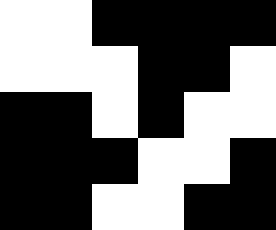[["white", "white", "black", "black", "black", "black"], ["white", "white", "white", "black", "black", "white"], ["black", "black", "white", "black", "white", "white"], ["black", "black", "black", "white", "white", "black"], ["black", "black", "white", "white", "black", "black"]]